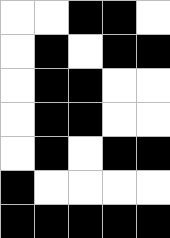[["white", "white", "black", "black", "white"], ["white", "black", "white", "black", "black"], ["white", "black", "black", "white", "white"], ["white", "black", "black", "white", "white"], ["white", "black", "white", "black", "black"], ["black", "white", "white", "white", "white"], ["black", "black", "black", "black", "black"]]